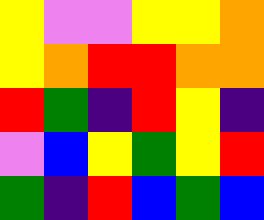[["yellow", "violet", "violet", "yellow", "yellow", "orange"], ["yellow", "orange", "red", "red", "orange", "orange"], ["red", "green", "indigo", "red", "yellow", "indigo"], ["violet", "blue", "yellow", "green", "yellow", "red"], ["green", "indigo", "red", "blue", "green", "blue"]]